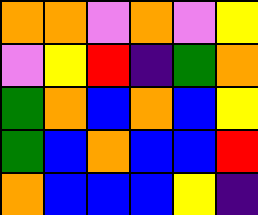[["orange", "orange", "violet", "orange", "violet", "yellow"], ["violet", "yellow", "red", "indigo", "green", "orange"], ["green", "orange", "blue", "orange", "blue", "yellow"], ["green", "blue", "orange", "blue", "blue", "red"], ["orange", "blue", "blue", "blue", "yellow", "indigo"]]